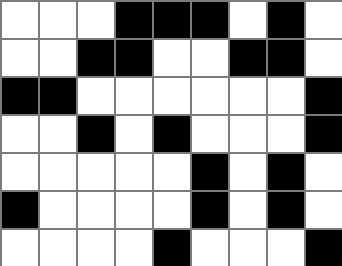[["white", "white", "white", "black", "black", "black", "white", "black", "white"], ["white", "white", "black", "black", "white", "white", "black", "black", "white"], ["black", "black", "white", "white", "white", "white", "white", "white", "black"], ["white", "white", "black", "white", "black", "white", "white", "white", "black"], ["white", "white", "white", "white", "white", "black", "white", "black", "white"], ["black", "white", "white", "white", "white", "black", "white", "black", "white"], ["white", "white", "white", "white", "black", "white", "white", "white", "black"]]